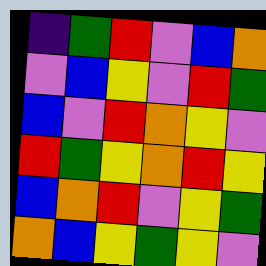[["indigo", "green", "red", "violet", "blue", "orange"], ["violet", "blue", "yellow", "violet", "red", "green"], ["blue", "violet", "red", "orange", "yellow", "violet"], ["red", "green", "yellow", "orange", "red", "yellow"], ["blue", "orange", "red", "violet", "yellow", "green"], ["orange", "blue", "yellow", "green", "yellow", "violet"]]